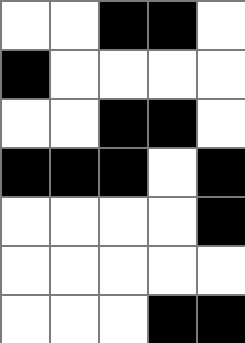[["white", "white", "black", "black", "white"], ["black", "white", "white", "white", "white"], ["white", "white", "black", "black", "white"], ["black", "black", "black", "white", "black"], ["white", "white", "white", "white", "black"], ["white", "white", "white", "white", "white"], ["white", "white", "white", "black", "black"]]